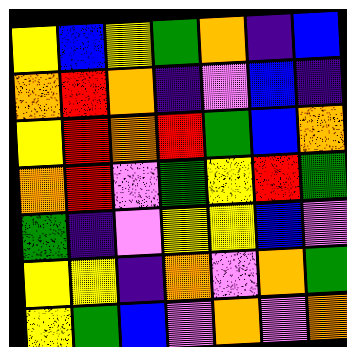[["yellow", "blue", "yellow", "green", "orange", "indigo", "blue"], ["orange", "red", "orange", "indigo", "violet", "blue", "indigo"], ["yellow", "red", "orange", "red", "green", "blue", "orange"], ["orange", "red", "violet", "green", "yellow", "red", "green"], ["green", "indigo", "violet", "yellow", "yellow", "blue", "violet"], ["yellow", "yellow", "indigo", "orange", "violet", "orange", "green"], ["yellow", "green", "blue", "violet", "orange", "violet", "orange"]]